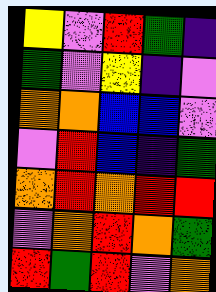[["yellow", "violet", "red", "green", "indigo"], ["green", "violet", "yellow", "indigo", "violet"], ["orange", "orange", "blue", "blue", "violet"], ["violet", "red", "blue", "indigo", "green"], ["orange", "red", "orange", "red", "red"], ["violet", "orange", "red", "orange", "green"], ["red", "green", "red", "violet", "orange"]]